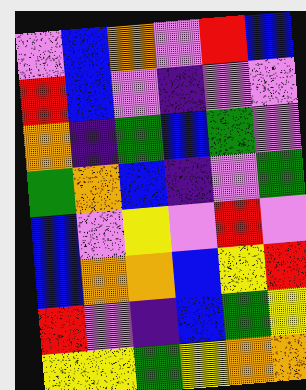[["violet", "blue", "orange", "violet", "red", "blue"], ["red", "blue", "violet", "indigo", "violet", "violet"], ["orange", "indigo", "green", "blue", "green", "violet"], ["green", "orange", "blue", "indigo", "violet", "green"], ["blue", "violet", "yellow", "violet", "red", "violet"], ["blue", "orange", "orange", "blue", "yellow", "red"], ["red", "violet", "indigo", "blue", "green", "yellow"], ["yellow", "yellow", "green", "yellow", "orange", "orange"]]